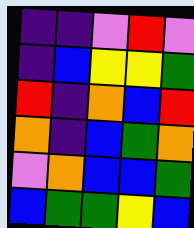[["indigo", "indigo", "violet", "red", "violet"], ["indigo", "blue", "yellow", "yellow", "green"], ["red", "indigo", "orange", "blue", "red"], ["orange", "indigo", "blue", "green", "orange"], ["violet", "orange", "blue", "blue", "green"], ["blue", "green", "green", "yellow", "blue"]]